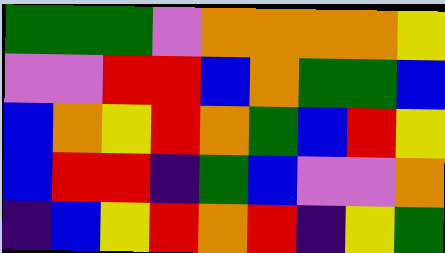[["green", "green", "green", "violet", "orange", "orange", "orange", "orange", "yellow"], ["violet", "violet", "red", "red", "blue", "orange", "green", "green", "blue"], ["blue", "orange", "yellow", "red", "orange", "green", "blue", "red", "yellow"], ["blue", "red", "red", "indigo", "green", "blue", "violet", "violet", "orange"], ["indigo", "blue", "yellow", "red", "orange", "red", "indigo", "yellow", "green"]]